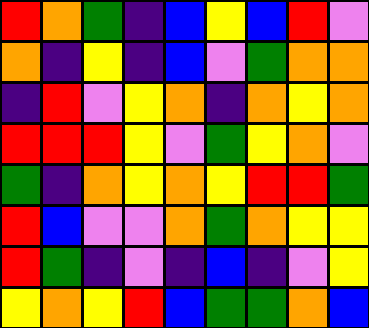[["red", "orange", "green", "indigo", "blue", "yellow", "blue", "red", "violet"], ["orange", "indigo", "yellow", "indigo", "blue", "violet", "green", "orange", "orange"], ["indigo", "red", "violet", "yellow", "orange", "indigo", "orange", "yellow", "orange"], ["red", "red", "red", "yellow", "violet", "green", "yellow", "orange", "violet"], ["green", "indigo", "orange", "yellow", "orange", "yellow", "red", "red", "green"], ["red", "blue", "violet", "violet", "orange", "green", "orange", "yellow", "yellow"], ["red", "green", "indigo", "violet", "indigo", "blue", "indigo", "violet", "yellow"], ["yellow", "orange", "yellow", "red", "blue", "green", "green", "orange", "blue"]]